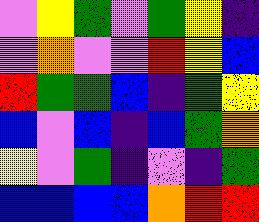[["violet", "yellow", "green", "violet", "green", "yellow", "indigo"], ["violet", "orange", "violet", "violet", "red", "yellow", "blue"], ["red", "green", "green", "blue", "indigo", "green", "yellow"], ["blue", "violet", "blue", "indigo", "blue", "green", "orange"], ["yellow", "violet", "green", "indigo", "violet", "indigo", "green"], ["blue", "blue", "blue", "blue", "orange", "red", "red"]]